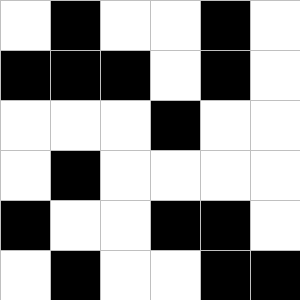[["white", "black", "white", "white", "black", "white"], ["black", "black", "black", "white", "black", "white"], ["white", "white", "white", "black", "white", "white"], ["white", "black", "white", "white", "white", "white"], ["black", "white", "white", "black", "black", "white"], ["white", "black", "white", "white", "black", "black"]]